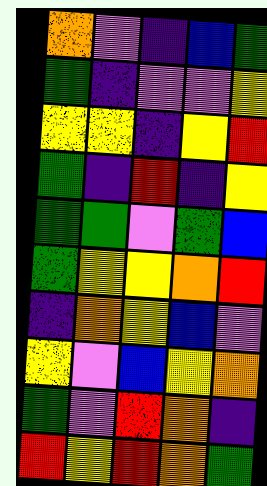[["orange", "violet", "indigo", "blue", "green"], ["green", "indigo", "violet", "violet", "yellow"], ["yellow", "yellow", "indigo", "yellow", "red"], ["green", "indigo", "red", "indigo", "yellow"], ["green", "green", "violet", "green", "blue"], ["green", "yellow", "yellow", "orange", "red"], ["indigo", "orange", "yellow", "blue", "violet"], ["yellow", "violet", "blue", "yellow", "orange"], ["green", "violet", "red", "orange", "indigo"], ["red", "yellow", "red", "orange", "green"]]